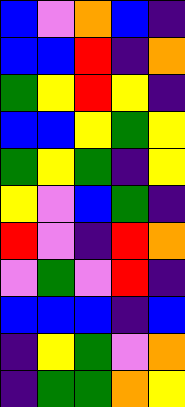[["blue", "violet", "orange", "blue", "indigo"], ["blue", "blue", "red", "indigo", "orange"], ["green", "yellow", "red", "yellow", "indigo"], ["blue", "blue", "yellow", "green", "yellow"], ["green", "yellow", "green", "indigo", "yellow"], ["yellow", "violet", "blue", "green", "indigo"], ["red", "violet", "indigo", "red", "orange"], ["violet", "green", "violet", "red", "indigo"], ["blue", "blue", "blue", "indigo", "blue"], ["indigo", "yellow", "green", "violet", "orange"], ["indigo", "green", "green", "orange", "yellow"]]